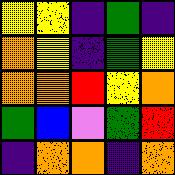[["yellow", "yellow", "indigo", "green", "indigo"], ["orange", "yellow", "indigo", "green", "yellow"], ["orange", "orange", "red", "yellow", "orange"], ["green", "blue", "violet", "green", "red"], ["indigo", "orange", "orange", "indigo", "orange"]]